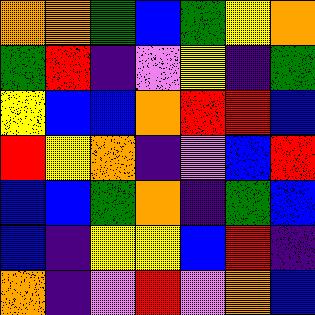[["orange", "orange", "green", "blue", "green", "yellow", "orange"], ["green", "red", "indigo", "violet", "yellow", "indigo", "green"], ["yellow", "blue", "blue", "orange", "red", "red", "blue"], ["red", "yellow", "orange", "indigo", "violet", "blue", "red"], ["blue", "blue", "green", "orange", "indigo", "green", "blue"], ["blue", "indigo", "yellow", "yellow", "blue", "red", "indigo"], ["orange", "indigo", "violet", "red", "violet", "orange", "blue"]]